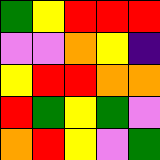[["green", "yellow", "red", "red", "red"], ["violet", "violet", "orange", "yellow", "indigo"], ["yellow", "red", "red", "orange", "orange"], ["red", "green", "yellow", "green", "violet"], ["orange", "red", "yellow", "violet", "green"]]